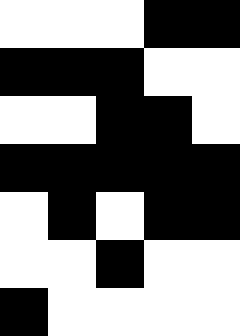[["white", "white", "white", "black", "black"], ["black", "black", "black", "white", "white"], ["white", "white", "black", "black", "white"], ["black", "black", "black", "black", "black"], ["white", "black", "white", "black", "black"], ["white", "white", "black", "white", "white"], ["black", "white", "white", "white", "white"]]